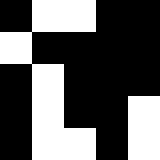[["black", "white", "white", "black", "black"], ["white", "black", "black", "black", "black"], ["black", "white", "black", "black", "black"], ["black", "white", "black", "black", "white"], ["black", "white", "white", "black", "white"]]